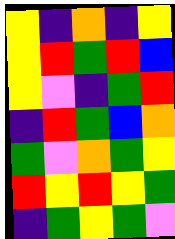[["yellow", "indigo", "orange", "indigo", "yellow"], ["yellow", "red", "green", "red", "blue"], ["yellow", "violet", "indigo", "green", "red"], ["indigo", "red", "green", "blue", "orange"], ["green", "violet", "orange", "green", "yellow"], ["red", "yellow", "red", "yellow", "green"], ["indigo", "green", "yellow", "green", "violet"]]